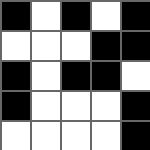[["black", "white", "black", "white", "black"], ["white", "white", "white", "black", "black"], ["black", "white", "black", "black", "white"], ["black", "white", "white", "white", "black"], ["white", "white", "white", "white", "black"]]